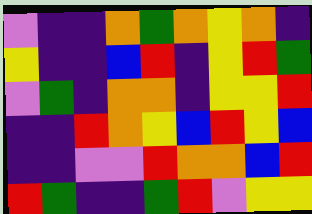[["violet", "indigo", "indigo", "orange", "green", "orange", "yellow", "orange", "indigo"], ["yellow", "indigo", "indigo", "blue", "red", "indigo", "yellow", "red", "green"], ["violet", "green", "indigo", "orange", "orange", "indigo", "yellow", "yellow", "red"], ["indigo", "indigo", "red", "orange", "yellow", "blue", "red", "yellow", "blue"], ["indigo", "indigo", "violet", "violet", "red", "orange", "orange", "blue", "red"], ["red", "green", "indigo", "indigo", "green", "red", "violet", "yellow", "yellow"]]